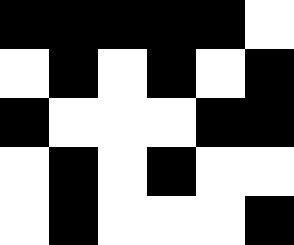[["black", "black", "black", "black", "black", "white"], ["white", "black", "white", "black", "white", "black"], ["black", "white", "white", "white", "black", "black"], ["white", "black", "white", "black", "white", "white"], ["white", "black", "white", "white", "white", "black"]]